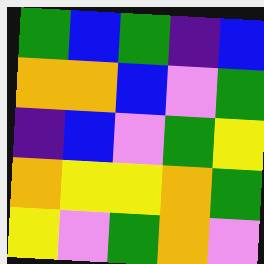[["green", "blue", "green", "indigo", "blue"], ["orange", "orange", "blue", "violet", "green"], ["indigo", "blue", "violet", "green", "yellow"], ["orange", "yellow", "yellow", "orange", "green"], ["yellow", "violet", "green", "orange", "violet"]]